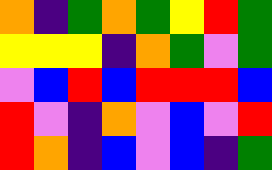[["orange", "indigo", "green", "orange", "green", "yellow", "red", "green"], ["yellow", "yellow", "yellow", "indigo", "orange", "green", "violet", "green"], ["violet", "blue", "red", "blue", "red", "red", "red", "blue"], ["red", "violet", "indigo", "orange", "violet", "blue", "violet", "red"], ["red", "orange", "indigo", "blue", "violet", "blue", "indigo", "green"]]